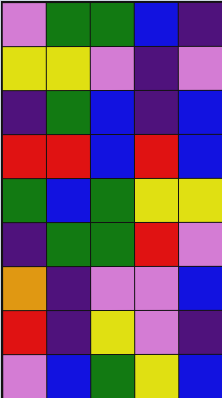[["violet", "green", "green", "blue", "indigo"], ["yellow", "yellow", "violet", "indigo", "violet"], ["indigo", "green", "blue", "indigo", "blue"], ["red", "red", "blue", "red", "blue"], ["green", "blue", "green", "yellow", "yellow"], ["indigo", "green", "green", "red", "violet"], ["orange", "indigo", "violet", "violet", "blue"], ["red", "indigo", "yellow", "violet", "indigo"], ["violet", "blue", "green", "yellow", "blue"]]